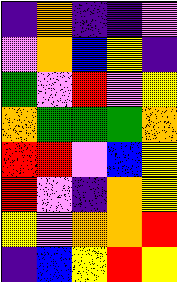[["indigo", "orange", "indigo", "indigo", "violet"], ["violet", "orange", "blue", "yellow", "indigo"], ["green", "violet", "red", "violet", "yellow"], ["orange", "green", "green", "green", "orange"], ["red", "red", "violet", "blue", "yellow"], ["red", "violet", "indigo", "orange", "yellow"], ["yellow", "violet", "orange", "orange", "red"], ["indigo", "blue", "yellow", "red", "yellow"]]